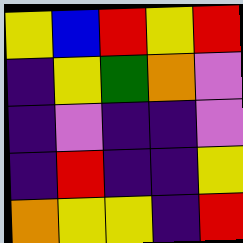[["yellow", "blue", "red", "yellow", "red"], ["indigo", "yellow", "green", "orange", "violet"], ["indigo", "violet", "indigo", "indigo", "violet"], ["indigo", "red", "indigo", "indigo", "yellow"], ["orange", "yellow", "yellow", "indigo", "red"]]